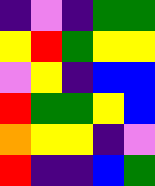[["indigo", "violet", "indigo", "green", "green"], ["yellow", "red", "green", "yellow", "yellow"], ["violet", "yellow", "indigo", "blue", "blue"], ["red", "green", "green", "yellow", "blue"], ["orange", "yellow", "yellow", "indigo", "violet"], ["red", "indigo", "indigo", "blue", "green"]]